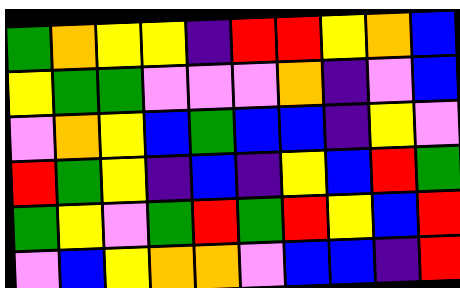[["green", "orange", "yellow", "yellow", "indigo", "red", "red", "yellow", "orange", "blue"], ["yellow", "green", "green", "violet", "violet", "violet", "orange", "indigo", "violet", "blue"], ["violet", "orange", "yellow", "blue", "green", "blue", "blue", "indigo", "yellow", "violet"], ["red", "green", "yellow", "indigo", "blue", "indigo", "yellow", "blue", "red", "green"], ["green", "yellow", "violet", "green", "red", "green", "red", "yellow", "blue", "red"], ["violet", "blue", "yellow", "orange", "orange", "violet", "blue", "blue", "indigo", "red"]]